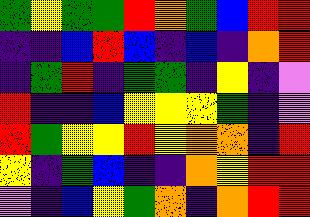[["green", "yellow", "green", "green", "red", "orange", "green", "blue", "red", "red"], ["indigo", "indigo", "blue", "red", "blue", "indigo", "blue", "indigo", "orange", "red"], ["indigo", "green", "red", "indigo", "green", "green", "indigo", "yellow", "indigo", "violet"], ["red", "indigo", "indigo", "blue", "yellow", "yellow", "yellow", "green", "indigo", "violet"], ["red", "green", "yellow", "yellow", "red", "yellow", "orange", "orange", "indigo", "red"], ["yellow", "indigo", "green", "blue", "indigo", "indigo", "orange", "yellow", "red", "red"], ["violet", "indigo", "blue", "yellow", "green", "orange", "indigo", "orange", "red", "red"]]